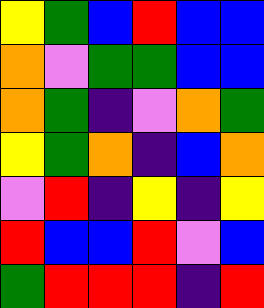[["yellow", "green", "blue", "red", "blue", "blue"], ["orange", "violet", "green", "green", "blue", "blue"], ["orange", "green", "indigo", "violet", "orange", "green"], ["yellow", "green", "orange", "indigo", "blue", "orange"], ["violet", "red", "indigo", "yellow", "indigo", "yellow"], ["red", "blue", "blue", "red", "violet", "blue"], ["green", "red", "red", "red", "indigo", "red"]]